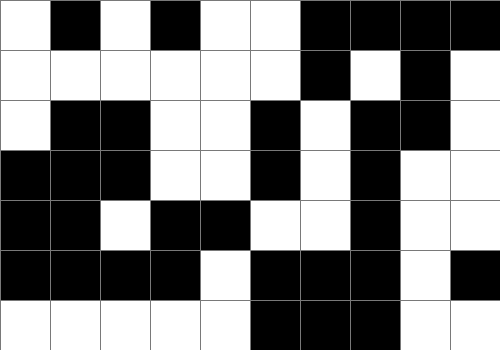[["white", "black", "white", "black", "white", "white", "black", "black", "black", "black"], ["white", "white", "white", "white", "white", "white", "black", "white", "black", "white"], ["white", "black", "black", "white", "white", "black", "white", "black", "black", "white"], ["black", "black", "black", "white", "white", "black", "white", "black", "white", "white"], ["black", "black", "white", "black", "black", "white", "white", "black", "white", "white"], ["black", "black", "black", "black", "white", "black", "black", "black", "white", "black"], ["white", "white", "white", "white", "white", "black", "black", "black", "white", "white"]]